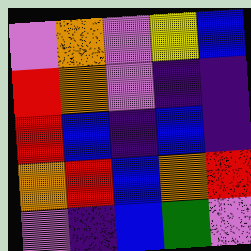[["violet", "orange", "violet", "yellow", "blue"], ["red", "orange", "violet", "indigo", "indigo"], ["red", "blue", "indigo", "blue", "indigo"], ["orange", "red", "blue", "orange", "red"], ["violet", "indigo", "blue", "green", "violet"]]